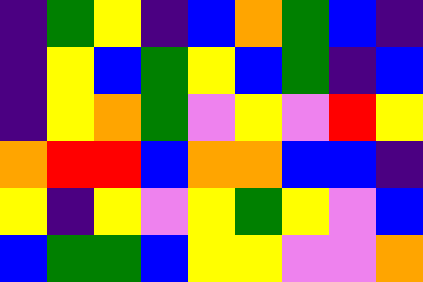[["indigo", "green", "yellow", "indigo", "blue", "orange", "green", "blue", "indigo"], ["indigo", "yellow", "blue", "green", "yellow", "blue", "green", "indigo", "blue"], ["indigo", "yellow", "orange", "green", "violet", "yellow", "violet", "red", "yellow"], ["orange", "red", "red", "blue", "orange", "orange", "blue", "blue", "indigo"], ["yellow", "indigo", "yellow", "violet", "yellow", "green", "yellow", "violet", "blue"], ["blue", "green", "green", "blue", "yellow", "yellow", "violet", "violet", "orange"]]